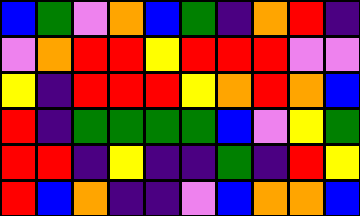[["blue", "green", "violet", "orange", "blue", "green", "indigo", "orange", "red", "indigo"], ["violet", "orange", "red", "red", "yellow", "red", "red", "red", "violet", "violet"], ["yellow", "indigo", "red", "red", "red", "yellow", "orange", "red", "orange", "blue"], ["red", "indigo", "green", "green", "green", "green", "blue", "violet", "yellow", "green"], ["red", "red", "indigo", "yellow", "indigo", "indigo", "green", "indigo", "red", "yellow"], ["red", "blue", "orange", "indigo", "indigo", "violet", "blue", "orange", "orange", "blue"]]